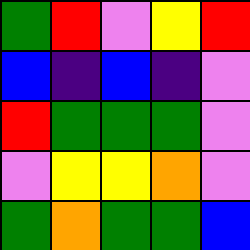[["green", "red", "violet", "yellow", "red"], ["blue", "indigo", "blue", "indigo", "violet"], ["red", "green", "green", "green", "violet"], ["violet", "yellow", "yellow", "orange", "violet"], ["green", "orange", "green", "green", "blue"]]